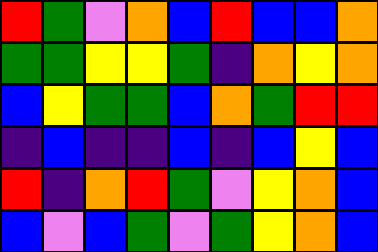[["red", "green", "violet", "orange", "blue", "red", "blue", "blue", "orange"], ["green", "green", "yellow", "yellow", "green", "indigo", "orange", "yellow", "orange"], ["blue", "yellow", "green", "green", "blue", "orange", "green", "red", "red"], ["indigo", "blue", "indigo", "indigo", "blue", "indigo", "blue", "yellow", "blue"], ["red", "indigo", "orange", "red", "green", "violet", "yellow", "orange", "blue"], ["blue", "violet", "blue", "green", "violet", "green", "yellow", "orange", "blue"]]